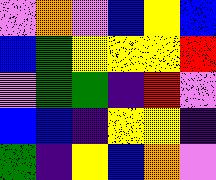[["violet", "orange", "violet", "blue", "yellow", "blue"], ["blue", "green", "yellow", "yellow", "yellow", "red"], ["violet", "green", "green", "indigo", "red", "violet"], ["blue", "blue", "indigo", "yellow", "yellow", "indigo"], ["green", "indigo", "yellow", "blue", "orange", "violet"]]